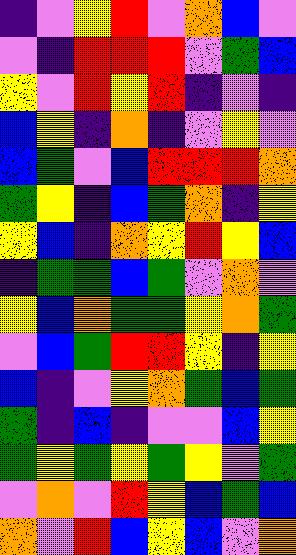[["indigo", "violet", "yellow", "red", "violet", "orange", "blue", "violet"], ["violet", "indigo", "red", "red", "red", "violet", "green", "blue"], ["yellow", "violet", "red", "yellow", "red", "indigo", "violet", "indigo"], ["blue", "yellow", "indigo", "orange", "indigo", "violet", "yellow", "violet"], ["blue", "green", "violet", "blue", "red", "red", "red", "orange"], ["green", "yellow", "indigo", "blue", "green", "orange", "indigo", "yellow"], ["yellow", "blue", "indigo", "orange", "yellow", "red", "yellow", "blue"], ["indigo", "green", "green", "blue", "green", "violet", "orange", "violet"], ["yellow", "blue", "orange", "green", "green", "yellow", "orange", "green"], ["violet", "blue", "green", "red", "red", "yellow", "indigo", "yellow"], ["blue", "indigo", "violet", "yellow", "orange", "green", "blue", "green"], ["green", "indigo", "blue", "indigo", "violet", "violet", "blue", "yellow"], ["green", "yellow", "green", "yellow", "green", "yellow", "violet", "green"], ["violet", "orange", "violet", "red", "yellow", "blue", "green", "blue"], ["orange", "violet", "red", "blue", "yellow", "blue", "violet", "orange"]]